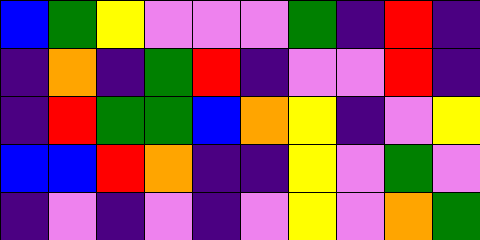[["blue", "green", "yellow", "violet", "violet", "violet", "green", "indigo", "red", "indigo"], ["indigo", "orange", "indigo", "green", "red", "indigo", "violet", "violet", "red", "indigo"], ["indigo", "red", "green", "green", "blue", "orange", "yellow", "indigo", "violet", "yellow"], ["blue", "blue", "red", "orange", "indigo", "indigo", "yellow", "violet", "green", "violet"], ["indigo", "violet", "indigo", "violet", "indigo", "violet", "yellow", "violet", "orange", "green"]]